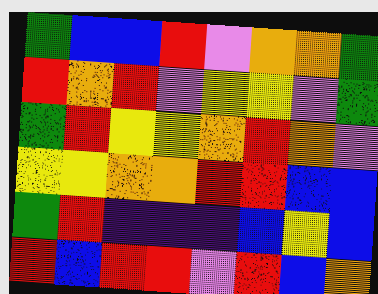[["green", "blue", "blue", "red", "violet", "orange", "orange", "green"], ["red", "orange", "red", "violet", "yellow", "yellow", "violet", "green"], ["green", "red", "yellow", "yellow", "orange", "red", "orange", "violet"], ["yellow", "yellow", "orange", "orange", "red", "red", "blue", "blue"], ["green", "red", "indigo", "indigo", "indigo", "blue", "yellow", "blue"], ["red", "blue", "red", "red", "violet", "red", "blue", "orange"]]